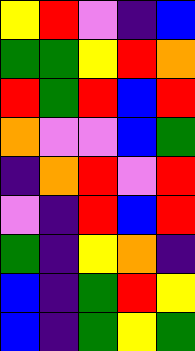[["yellow", "red", "violet", "indigo", "blue"], ["green", "green", "yellow", "red", "orange"], ["red", "green", "red", "blue", "red"], ["orange", "violet", "violet", "blue", "green"], ["indigo", "orange", "red", "violet", "red"], ["violet", "indigo", "red", "blue", "red"], ["green", "indigo", "yellow", "orange", "indigo"], ["blue", "indigo", "green", "red", "yellow"], ["blue", "indigo", "green", "yellow", "green"]]